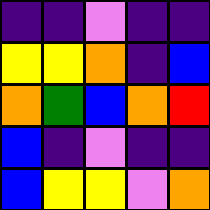[["indigo", "indigo", "violet", "indigo", "indigo"], ["yellow", "yellow", "orange", "indigo", "blue"], ["orange", "green", "blue", "orange", "red"], ["blue", "indigo", "violet", "indigo", "indigo"], ["blue", "yellow", "yellow", "violet", "orange"]]